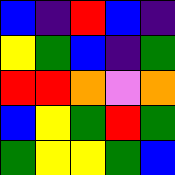[["blue", "indigo", "red", "blue", "indigo"], ["yellow", "green", "blue", "indigo", "green"], ["red", "red", "orange", "violet", "orange"], ["blue", "yellow", "green", "red", "green"], ["green", "yellow", "yellow", "green", "blue"]]